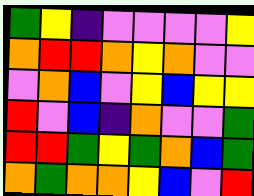[["green", "yellow", "indigo", "violet", "violet", "violet", "violet", "yellow"], ["orange", "red", "red", "orange", "yellow", "orange", "violet", "violet"], ["violet", "orange", "blue", "violet", "yellow", "blue", "yellow", "yellow"], ["red", "violet", "blue", "indigo", "orange", "violet", "violet", "green"], ["red", "red", "green", "yellow", "green", "orange", "blue", "green"], ["orange", "green", "orange", "orange", "yellow", "blue", "violet", "red"]]